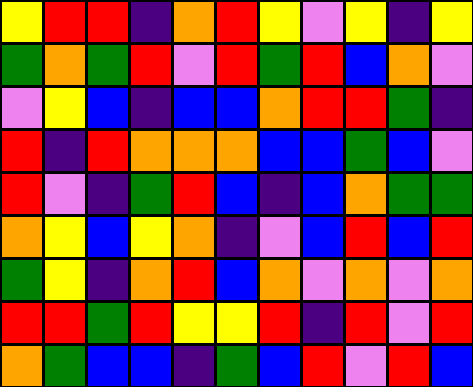[["yellow", "red", "red", "indigo", "orange", "red", "yellow", "violet", "yellow", "indigo", "yellow"], ["green", "orange", "green", "red", "violet", "red", "green", "red", "blue", "orange", "violet"], ["violet", "yellow", "blue", "indigo", "blue", "blue", "orange", "red", "red", "green", "indigo"], ["red", "indigo", "red", "orange", "orange", "orange", "blue", "blue", "green", "blue", "violet"], ["red", "violet", "indigo", "green", "red", "blue", "indigo", "blue", "orange", "green", "green"], ["orange", "yellow", "blue", "yellow", "orange", "indigo", "violet", "blue", "red", "blue", "red"], ["green", "yellow", "indigo", "orange", "red", "blue", "orange", "violet", "orange", "violet", "orange"], ["red", "red", "green", "red", "yellow", "yellow", "red", "indigo", "red", "violet", "red"], ["orange", "green", "blue", "blue", "indigo", "green", "blue", "red", "violet", "red", "blue"]]